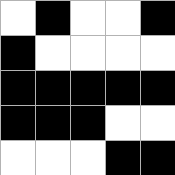[["white", "black", "white", "white", "black"], ["black", "white", "white", "white", "white"], ["black", "black", "black", "black", "black"], ["black", "black", "black", "white", "white"], ["white", "white", "white", "black", "black"]]